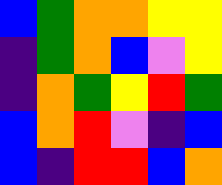[["blue", "green", "orange", "orange", "yellow", "yellow"], ["indigo", "green", "orange", "blue", "violet", "yellow"], ["indigo", "orange", "green", "yellow", "red", "green"], ["blue", "orange", "red", "violet", "indigo", "blue"], ["blue", "indigo", "red", "red", "blue", "orange"]]